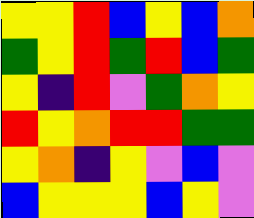[["yellow", "yellow", "red", "blue", "yellow", "blue", "orange"], ["green", "yellow", "red", "green", "red", "blue", "green"], ["yellow", "indigo", "red", "violet", "green", "orange", "yellow"], ["red", "yellow", "orange", "red", "red", "green", "green"], ["yellow", "orange", "indigo", "yellow", "violet", "blue", "violet"], ["blue", "yellow", "yellow", "yellow", "blue", "yellow", "violet"]]